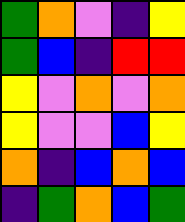[["green", "orange", "violet", "indigo", "yellow"], ["green", "blue", "indigo", "red", "red"], ["yellow", "violet", "orange", "violet", "orange"], ["yellow", "violet", "violet", "blue", "yellow"], ["orange", "indigo", "blue", "orange", "blue"], ["indigo", "green", "orange", "blue", "green"]]